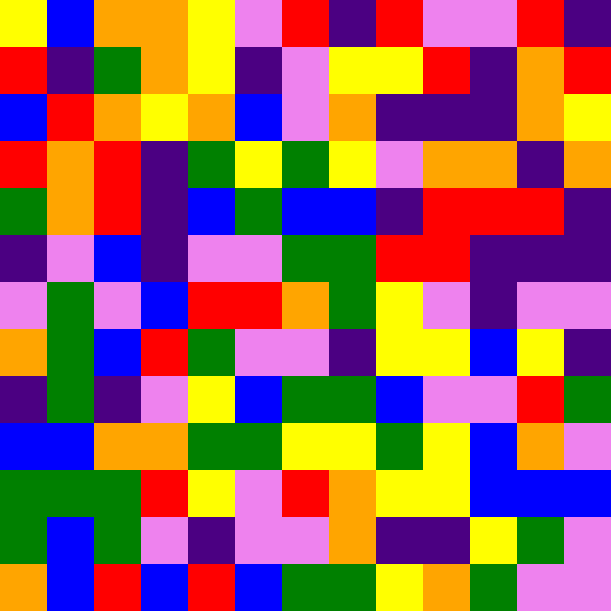[["yellow", "blue", "orange", "orange", "yellow", "violet", "red", "indigo", "red", "violet", "violet", "red", "indigo"], ["red", "indigo", "green", "orange", "yellow", "indigo", "violet", "yellow", "yellow", "red", "indigo", "orange", "red"], ["blue", "red", "orange", "yellow", "orange", "blue", "violet", "orange", "indigo", "indigo", "indigo", "orange", "yellow"], ["red", "orange", "red", "indigo", "green", "yellow", "green", "yellow", "violet", "orange", "orange", "indigo", "orange"], ["green", "orange", "red", "indigo", "blue", "green", "blue", "blue", "indigo", "red", "red", "red", "indigo"], ["indigo", "violet", "blue", "indigo", "violet", "violet", "green", "green", "red", "red", "indigo", "indigo", "indigo"], ["violet", "green", "violet", "blue", "red", "red", "orange", "green", "yellow", "violet", "indigo", "violet", "violet"], ["orange", "green", "blue", "red", "green", "violet", "violet", "indigo", "yellow", "yellow", "blue", "yellow", "indigo"], ["indigo", "green", "indigo", "violet", "yellow", "blue", "green", "green", "blue", "violet", "violet", "red", "green"], ["blue", "blue", "orange", "orange", "green", "green", "yellow", "yellow", "green", "yellow", "blue", "orange", "violet"], ["green", "green", "green", "red", "yellow", "violet", "red", "orange", "yellow", "yellow", "blue", "blue", "blue"], ["green", "blue", "green", "violet", "indigo", "violet", "violet", "orange", "indigo", "indigo", "yellow", "green", "violet"], ["orange", "blue", "red", "blue", "red", "blue", "green", "green", "yellow", "orange", "green", "violet", "violet"]]